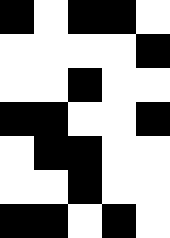[["black", "white", "black", "black", "white"], ["white", "white", "white", "white", "black"], ["white", "white", "black", "white", "white"], ["black", "black", "white", "white", "black"], ["white", "black", "black", "white", "white"], ["white", "white", "black", "white", "white"], ["black", "black", "white", "black", "white"]]